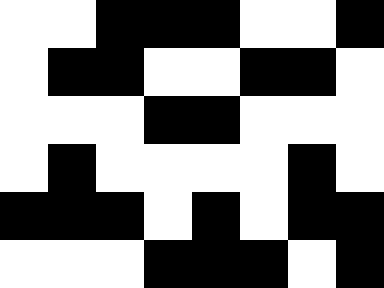[["white", "white", "black", "black", "black", "white", "white", "black"], ["white", "black", "black", "white", "white", "black", "black", "white"], ["white", "white", "white", "black", "black", "white", "white", "white"], ["white", "black", "white", "white", "white", "white", "black", "white"], ["black", "black", "black", "white", "black", "white", "black", "black"], ["white", "white", "white", "black", "black", "black", "white", "black"]]